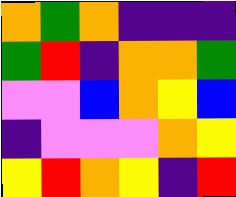[["orange", "green", "orange", "indigo", "indigo", "indigo"], ["green", "red", "indigo", "orange", "orange", "green"], ["violet", "violet", "blue", "orange", "yellow", "blue"], ["indigo", "violet", "violet", "violet", "orange", "yellow"], ["yellow", "red", "orange", "yellow", "indigo", "red"]]